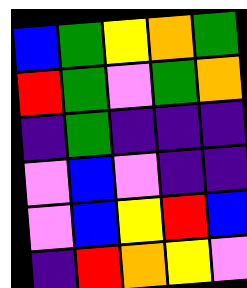[["blue", "green", "yellow", "orange", "green"], ["red", "green", "violet", "green", "orange"], ["indigo", "green", "indigo", "indigo", "indigo"], ["violet", "blue", "violet", "indigo", "indigo"], ["violet", "blue", "yellow", "red", "blue"], ["indigo", "red", "orange", "yellow", "violet"]]